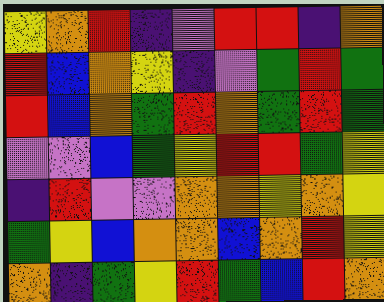[["yellow", "orange", "red", "indigo", "violet", "red", "red", "indigo", "orange"], ["red", "blue", "orange", "yellow", "indigo", "violet", "green", "red", "green"], ["red", "blue", "orange", "green", "red", "orange", "green", "red", "green"], ["violet", "violet", "blue", "green", "yellow", "red", "red", "green", "yellow"], ["indigo", "red", "violet", "violet", "orange", "orange", "yellow", "orange", "yellow"], ["green", "yellow", "blue", "orange", "orange", "blue", "orange", "red", "yellow"], ["orange", "indigo", "green", "yellow", "red", "green", "blue", "red", "orange"]]